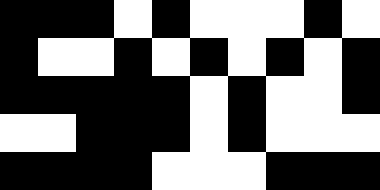[["black", "black", "black", "white", "black", "white", "white", "white", "black", "white"], ["black", "white", "white", "black", "white", "black", "white", "black", "white", "black"], ["black", "black", "black", "black", "black", "white", "black", "white", "white", "black"], ["white", "white", "black", "black", "black", "white", "black", "white", "white", "white"], ["black", "black", "black", "black", "white", "white", "white", "black", "black", "black"]]